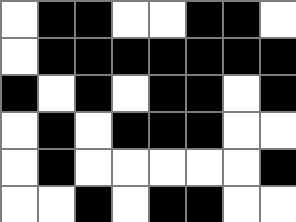[["white", "black", "black", "white", "white", "black", "black", "white"], ["white", "black", "black", "black", "black", "black", "black", "black"], ["black", "white", "black", "white", "black", "black", "white", "black"], ["white", "black", "white", "black", "black", "black", "white", "white"], ["white", "black", "white", "white", "white", "white", "white", "black"], ["white", "white", "black", "white", "black", "black", "white", "white"]]